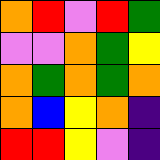[["orange", "red", "violet", "red", "green"], ["violet", "violet", "orange", "green", "yellow"], ["orange", "green", "orange", "green", "orange"], ["orange", "blue", "yellow", "orange", "indigo"], ["red", "red", "yellow", "violet", "indigo"]]